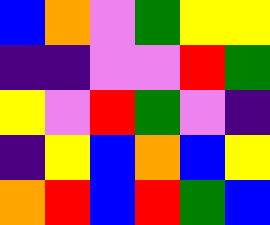[["blue", "orange", "violet", "green", "yellow", "yellow"], ["indigo", "indigo", "violet", "violet", "red", "green"], ["yellow", "violet", "red", "green", "violet", "indigo"], ["indigo", "yellow", "blue", "orange", "blue", "yellow"], ["orange", "red", "blue", "red", "green", "blue"]]